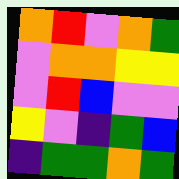[["orange", "red", "violet", "orange", "green"], ["violet", "orange", "orange", "yellow", "yellow"], ["violet", "red", "blue", "violet", "violet"], ["yellow", "violet", "indigo", "green", "blue"], ["indigo", "green", "green", "orange", "green"]]